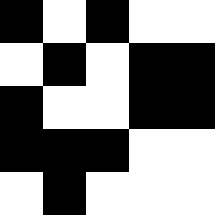[["black", "white", "black", "white", "white"], ["white", "black", "white", "black", "black"], ["black", "white", "white", "black", "black"], ["black", "black", "black", "white", "white"], ["white", "black", "white", "white", "white"]]